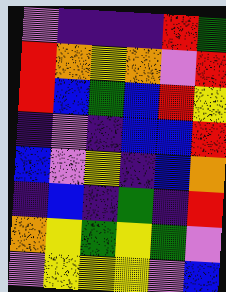[["violet", "indigo", "indigo", "indigo", "red", "green"], ["red", "orange", "yellow", "orange", "violet", "red"], ["red", "blue", "green", "blue", "red", "yellow"], ["indigo", "violet", "indigo", "blue", "blue", "red"], ["blue", "violet", "yellow", "indigo", "blue", "orange"], ["indigo", "blue", "indigo", "green", "indigo", "red"], ["orange", "yellow", "green", "yellow", "green", "violet"], ["violet", "yellow", "yellow", "yellow", "violet", "blue"]]